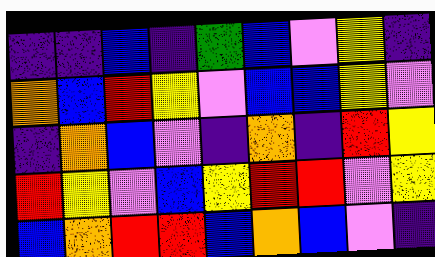[["indigo", "indigo", "blue", "indigo", "green", "blue", "violet", "yellow", "indigo"], ["orange", "blue", "red", "yellow", "violet", "blue", "blue", "yellow", "violet"], ["indigo", "orange", "blue", "violet", "indigo", "orange", "indigo", "red", "yellow"], ["red", "yellow", "violet", "blue", "yellow", "red", "red", "violet", "yellow"], ["blue", "orange", "red", "red", "blue", "orange", "blue", "violet", "indigo"]]